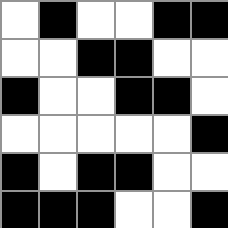[["white", "black", "white", "white", "black", "black"], ["white", "white", "black", "black", "white", "white"], ["black", "white", "white", "black", "black", "white"], ["white", "white", "white", "white", "white", "black"], ["black", "white", "black", "black", "white", "white"], ["black", "black", "black", "white", "white", "black"]]